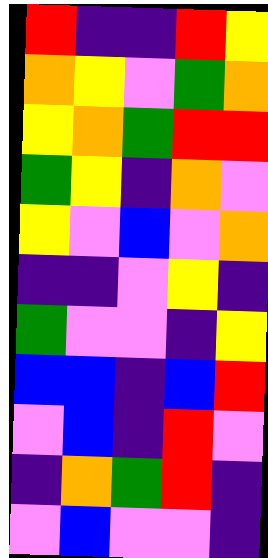[["red", "indigo", "indigo", "red", "yellow"], ["orange", "yellow", "violet", "green", "orange"], ["yellow", "orange", "green", "red", "red"], ["green", "yellow", "indigo", "orange", "violet"], ["yellow", "violet", "blue", "violet", "orange"], ["indigo", "indigo", "violet", "yellow", "indigo"], ["green", "violet", "violet", "indigo", "yellow"], ["blue", "blue", "indigo", "blue", "red"], ["violet", "blue", "indigo", "red", "violet"], ["indigo", "orange", "green", "red", "indigo"], ["violet", "blue", "violet", "violet", "indigo"]]